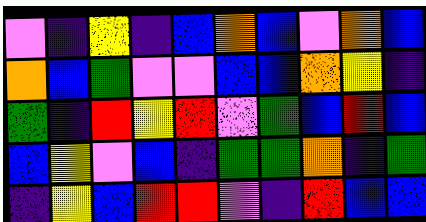[["violet", "indigo", "yellow", "indigo", "blue", "orange", "blue", "violet", "orange", "blue"], ["orange", "blue", "green", "violet", "violet", "blue", "blue", "orange", "yellow", "indigo"], ["green", "indigo", "red", "yellow", "red", "violet", "green", "blue", "red", "blue"], ["blue", "yellow", "violet", "blue", "indigo", "green", "green", "orange", "indigo", "green"], ["indigo", "yellow", "blue", "red", "red", "violet", "indigo", "red", "blue", "blue"]]